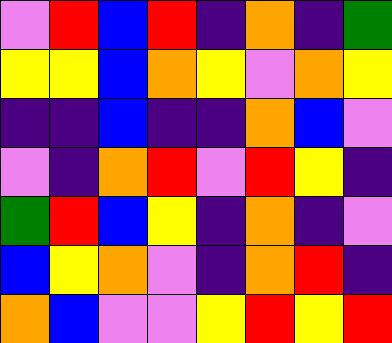[["violet", "red", "blue", "red", "indigo", "orange", "indigo", "green"], ["yellow", "yellow", "blue", "orange", "yellow", "violet", "orange", "yellow"], ["indigo", "indigo", "blue", "indigo", "indigo", "orange", "blue", "violet"], ["violet", "indigo", "orange", "red", "violet", "red", "yellow", "indigo"], ["green", "red", "blue", "yellow", "indigo", "orange", "indigo", "violet"], ["blue", "yellow", "orange", "violet", "indigo", "orange", "red", "indigo"], ["orange", "blue", "violet", "violet", "yellow", "red", "yellow", "red"]]